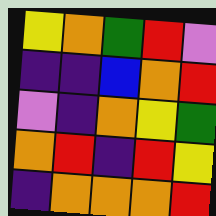[["yellow", "orange", "green", "red", "violet"], ["indigo", "indigo", "blue", "orange", "red"], ["violet", "indigo", "orange", "yellow", "green"], ["orange", "red", "indigo", "red", "yellow"], ["indigo", "orange", "orange", "orange", "red"]]